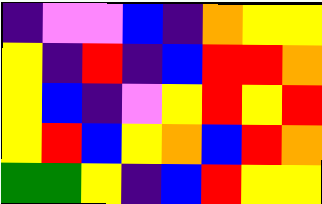[["indigo", "violet", "violet", "blue", "indigo", "orange", "yellow", "yellow"], ["yellow", "indigo", "red", "indigo", "blue", "red", "red", "orange"], ["yellow", "blue", "indigo", "violet", "yellow", "red", "yellow", "red"], ["yellow", "red", "blue", "yellow", "orange", "blue", "red", "orange"], ["green", "green", "yellow", "indigo", "blue", "red", "yellow", "yellow"]]